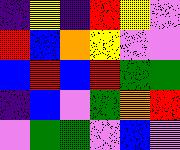[["indigo", "yellow", "indigo", "red", "yellow", "violet"], ["red", "blue", "orange", "yellow", "violet", "violet"], ["blue", "red", "blue", "red", "green", "green"], ["indigo", "blue", "violet", "green", "orange", "red"], ["violet", "green", "green", "violet", "blue", "violet"]]